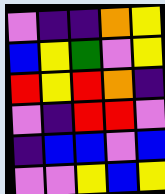[["violet", "indigo", "indigo", "orange", "yellow"], ["blue", "yellow", "green", "violet", "yellow"], ["red", "yellow", "red", "orange", "indigo"], ["violet", "indigo", "red", "red", "violet"], ["indigo", "blue", "blue", "violet", "blue"], ["violet", "violet", "yellow", "blue", "yellow"]]